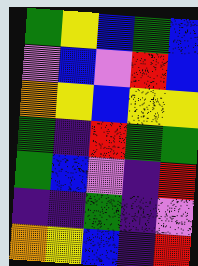[["green", "yellow", "blue", "green", "blue"], ["violet", "blue", "violet", "red", "blue"], ["orange", "yellow", "blue", "yellow", "yellow"], ["green", "indigo", "red", "green", "green"], ["green", "blue", "violet", "indigo", "red"], ["indigo", "indigo", "green", "indigo", "violet"], ["orange", "yellow", "blue", "indigo", "red"]]